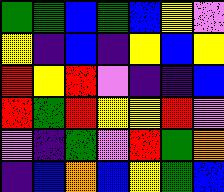[["green", "green", "blue", "green", "blue", "yellow", "violet"], ["yellow", "indigo", "blue", "indigo", "yellow", "blue", "yellow"], ["red", "yellow", "red", "violet", "indigo", "indigo", "blue"], ["red", "green", "red", "yellow", "yellow", "red", "violet"], ["violet", "indigo", "green", "violet", "red", "green", "orange"], ["indigo", "blue", "orange", "blue", "yellow", "green", "blue"]]